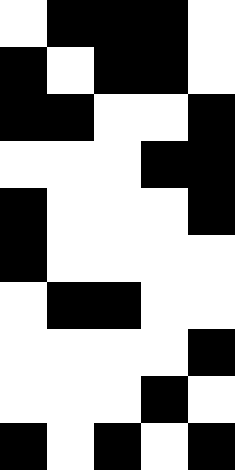[["white", "black", "black", "black", "white"], ["black", "white", "black", "black", "white"], ["black", "black", "white", "white", "black"], ["white", "white", "white", "black", "black"], ["black", "white", "white", "white", "black"], ["black", "white", "white", "white", "white"], ["white", "black", "black", "white", "white"], ["white", "white", "white", "white", "black"], ["white", "white", "white", "black", "white"], ["black", "white", "black", "white", "black"]]